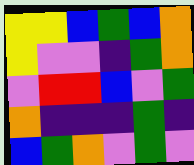[["yellow", "yellow", "blue", "green", "blue", "orange"], ["yellow", "violet", "violet", "indigo", "green", "orange"], ["violet", "red", "red", "blue", "violet", "green"], ["orange", "indigo", "indigo", "indigo", "green", "indigo"], ["blue", "green", "orange", "violet", "green", "violet"]]